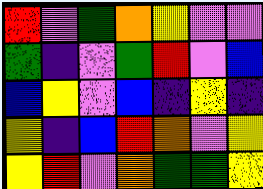[["red", "violet", "green", "orange", "yellow", "violet", "violet"], ["green", "indigo", "violet", "green", "red", "violet", "blue"], ["blue", "yellow", "violet", "blue", "indigo", "yellow", "indigo"], ["yellow", "indigo", "blue", "red", "orange", "violet", "yellow"], ["yellow", "red", "violet", "orange", "green", "green", "yellow"]]